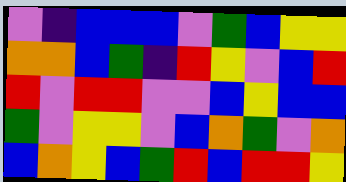[["violet", "indigo", "blue", "blue", "blue", "violet", "green", "blue", "yellow", "yellow"], ["orange", "orange", "blue", "green", "indigo", "red", "yellow", "violet", "blue", "red"], ["red", "violet", "red", "red", "violet", "violet", "blue", "yellow", "blue", "blue"], ["green", "violet", "yellow", "yellow", "violet", "blue", "orange", "green", "violet", "orange"], ["blue", "orange", "yellow", "blue", "green", "red", "blue", "red", "red", "yellow"]]